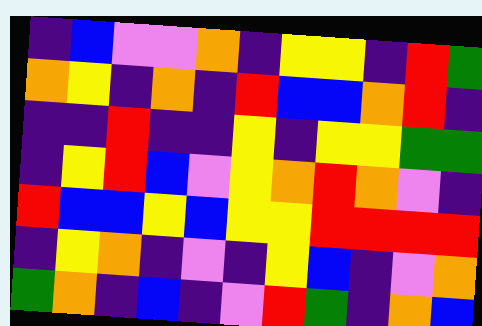[["indigo", "blue", "violet", "violet", "orange", "indigo", "yellow", "yellow", "indigo", "red", "green"], ["orange", "yellow", "indigo", "orange", "indigo", "red", "blue", "blue", "orange", "red", "indigo"], ["indigo", "indigo", "red", "indigo", "indigo", "yellow", "indigo", "yellow", "yellow", "green", "green"], ["indigo", "yellow", "red", "blue", "violet", "yellow", "orange", "red", "orange", "violet", "indigo"], ["red", "blue", "blue", "yellow", "blue", "yellow", "yellow", "red", "red", "red", "red"], ["indigo", "yellow", "orange", "indigo", "violet", "indigo", "yellow", "blue", "indigo", "violet", "orange"], ["green", "orange", "indigo", "blue", "indigo", "violet", "red", "green", "indigo", "orange", "blue"]]